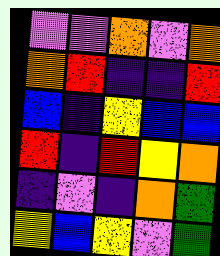[["violet", "violet", "orange", "violet", "orange"], ["orange", "red", "indigo", "indigo", "red"], ["blue", "indigo", "yellow", "blue", "blue"], ["red", "indigo", "red", "yellow", "orange"], ["indigo", "violet", "indigo", "orange", "green"], ["yellow", "blue", "yellow", "violet", "green"]]